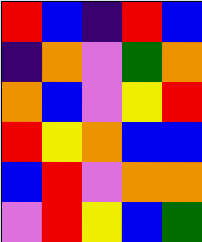[["red", "blue", "indigo", "red", "blue"], ["indigo", "orange", "violet", "green", "orange"], ["orange", "blue", "violet", "yellow", "red"], ["red", "yellow", "orange", "blue", "blue"], ["blue", "red", "violet", "orange", "orange"], ["violet", "red", "yellow", "blue", "green"]]